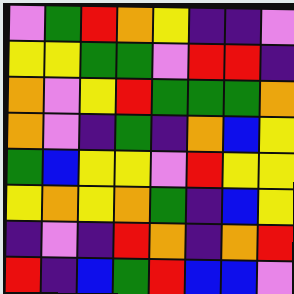[["violet", "green", "red", "orange", "yellow", "indigo", "indigo", "violet"], ["yellow", "yellow", "green", "green", "violet", "red", "red", "indigo"], ["orange", "violet", "yellow", "red", "green", "green", "green", "orange"], ["orange", "violet", "indigo", "green", "indigo", "orange", "blue", "yellow"], ["green", "blue", "yellow", "yellow", "violet", "red", "yellow", "yellow"], ["yellow", "orange", "yellow", "orange", "green", "indigo", "blue", "yellow"], ["indigo", "violet", "indigo", "red", "orange", "indigo", "orange", "red"], ["red", "indigo", "blue", "green", "red", "blue", "blue", "violet"]]